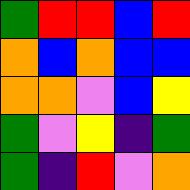[["green", "red", "red", "blue", "red"], ["orange", "blue", "orange", "blue", "blue"], ["orange", "orange", "violet", "blue", "yellow"], ["green", "violet", "yellow", "indigo", "green"], ["green", "indigo", "red", "violet", "orange"]]